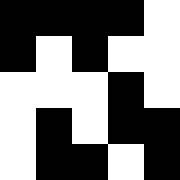[["black", "black", "black", "black", "white"], ["black", "white", "black", "white", "white"], ["white", "white", "white", "black", "white"], ["white", "black", "white", "black", "black"], ["white", "black", "black", "white", "black"]]